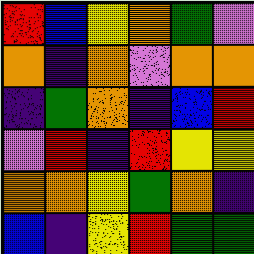[["red", "blue", "yellow", "orange", "green", "violet"], ["orange", "indigo", "orange", "violet", "orange", "orange"], ["indigo", "green", "orange", "indigo", "blue", "red"], ["violet", "red", "indigo", "red", "yellow", "yellow"], ["orange", "orange", "yellow", "green", "orange", "indigo"], ["blue", "indigo", "yellow", "red", "green", "green"]]